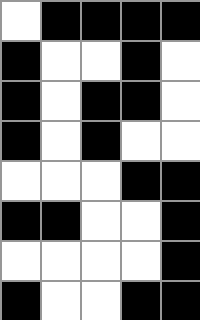[["white", "black", "black", "black", "black"], ["black", "white", "white", "black", "white"], ["black", "white", "black", "black", "white"], ["black", "white", "black", "white", "white"], ["white", "white", "white", "black", "black"], ["black", "black", "white", "white", "black"], ["white", "white", "white", "white", "black"], ["black", "white", "white", "black", "black"]]